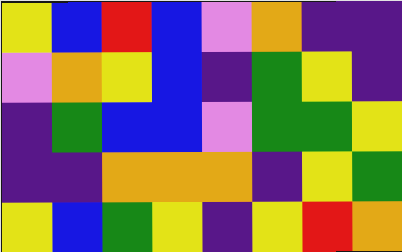[["yellow", "blue", "red", "blue", "violet", "orange", "indigo", "indigo"], ["violet", "orange", "yellow", "blue", "indigo", "green", "yellow", "indigo"], ["indigo", "green", "blue", "blue", "violet", "green", "green", "yellow"], ["indigo", "indigo", "orange", "orange", "orange", "indigo", "yellow", "green"], ["yellow", "blue", "green", "yellow", "indigo", "yellow", "red", "orange"]]